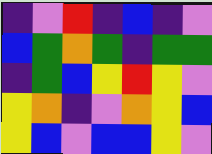[["indigo", "violet", "red", "indigo", "blue", "indigo", "violet"], ["blue", "green", "orange", "green", "indigo", "green", "green"], ["indigo", "green", "blue", "yellow", "red", "yellow", "violet"], ["yellow", "orange", "indigo", "violet", "orange", "yellow", "blue"], ["yellow", "blue", "violet", "blue", "blue", "yellow", "violet"]]